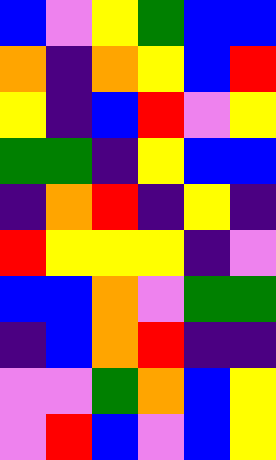[["blue", "violet", "yellow", "green", "blue", "blue"], ["orange", "indigo", "orange", "yellow", "blue", "red"], ["yellow", "indigo", "blue", "red", "violet", "yellow"], ["green", "green", "indigo", "yellow", "blue", "blue"], ["indigo", "orange", "red", "indigo", "yellow", "indigo"], ["red", "yellow", "yellow", "yellow", "indigo", "violet"], ["blue", "blue", "orange", "violet", "green", "green"], ["indigo", "blue", "orange", "red", "indigo", "indigo"], ["violet", "violet", "green", "orange", "blue", "yellow"], ["violet", "red", "blue", "violet", "blue", "yellow"]]